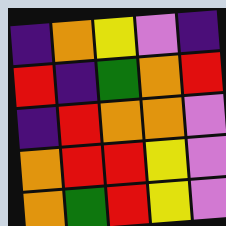[["indigo", "orange", "yellow", "violet", "indigo"], ["red", "indigo", "green", "orange", "red"], ["indigo", "red", "orange", "orange", "violet"], ["orange", "red", "red", "yellow", "violet"], ["orange", "green", "red", "yellow", "violet"]]